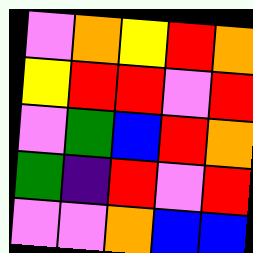[["violet", "orange", "yellow", "red", "orange"], ["yellow", "red", "red", "violet", "red"], ["violet", "green", "blue", "red", "orange"], ["green", "indigo", "red", "violet", "red"], ["violet", "violet", "orange", "blue", "blue"]]